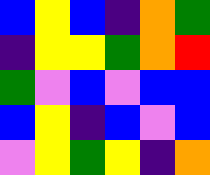[["blue", "yellow", "blue", "indigo", "orange", "green"], ["indigo", "yellow", "yellow", "green", "orange", "red"], ["green", "violet", "blue", "violet", "blue", "blue"], ["blue", "yellow", "indigo", "blue", "violet", "blue"], ["violet", "yellow", "green", "yellow", "indigo", "orange"]]